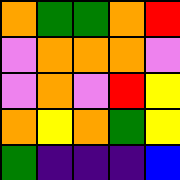[["orange", "green", "green", "orange", "red"], ["violet", "orange", "orange", "orange", "violet"], ["violet", "orange", "violet", "red", "yellow"], ["orange", "yellow", "orange", "green", "yellow"], ["green", "indigo", "indigo", "indigo", "blue"]]